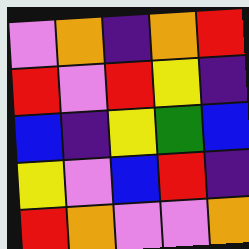[["violet", "orange", "indigo", "orange", "red"], ["red", "violet", "red", "yellow", "indigo"], ["blue", "indigo", "yellow", "green", "blue"], ["yellow", "violet", "blue", "red", "indigo"], ["red", "orange", "violet", "violet", "orange"]]